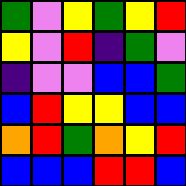[["green", "violet", "yellow", "green", "yellow", "red"], ["yellow", "violet", "red", "indigo", "green", "violet"], ["indigo", "violet", "violet", "blue", "blue", "green"], ["blue", "red", "yellow", "yellow", "blue", "blue"], ["orange", "red", "green", "orange", "yellow", "red"], ["blue", "blue", "blue", "red", "red", "blue"]]